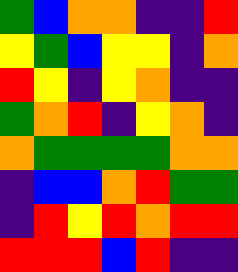[["green", "blue", "orange", "orange", "indigo", "indigo", "red"], ["yellow", "green", "blue", "yellow", "yellow", "indigo", "orange"], ["red", "yellow", "indigo", "yellow", "orange", "indigo", "indigo"], ["green", "orange", "red", "indigo", "yellow", "orange", "indigo"], ["orange", "green", "green", "green", "green", "orange", "orange"], ["indigo", "blue", "blue", "orange", "red", "green", "green"], ["indigo", "red", "yellow", "red", "orange", "red", "red"], ["red", "red", "red", "blue", "red", "indigo", "indigo"]]